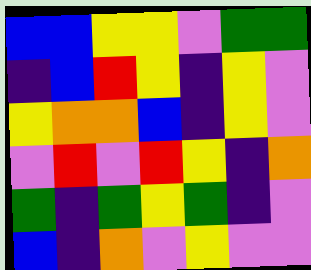[["blue", "blue", "yellow", "yellow", "violet", "green", "green"], ["indigo", "blue", "red", "yellow", "indigo", "yellow", "violet"], ["yellow", "orange", "orange", "blue", "indigo", "yellow", "violet"], ["violet", "red", "violet", "red", "yellow", "indigo", "orange"], ["green", "indigo", "green", "yellow", "green", "indigo", "violet"], ["blue", "indigo", "orange", "violet", "yellow", "violet", "violet"]]